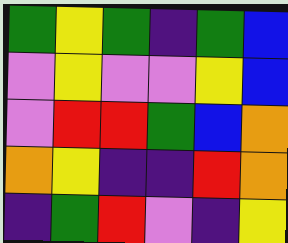[["green", "yellow", "green", "indigo", "green", "blue"], ["violet", "yellow", "violet", "violet", "yellow", "blue"], ["violet", "red", "red", "green", "blue", "orange"], ["orange", "yellow", "indigo", "indigo", "red", "orange"], ["indigo", "green", "red", "violet", "indigo", "yellow"]]